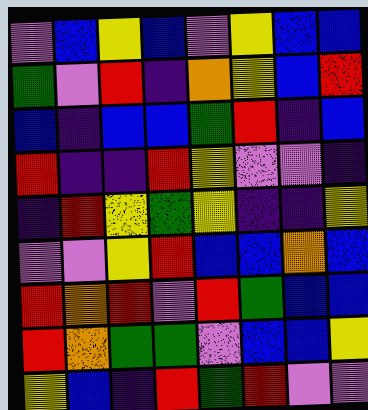[["violet", "blue", "yellow", "blue", "violet", "yellow", "blue", "blue"], ["green", "violet", "red", "indigo", "orange", "yellow", "blue", "red"], ["blue", "indigo", "blue", "blue", "green", "red", "indigo", "blue"], ["red", "indigo", "indigo", "red", "yellow", "violet", "violet", "indigo"], ["indigo", "red", "yellow", "green", "yellow", "indigo", "indigo", "yellow"], ["violet", "violet", "yellow", "red", "blue", "blue", "orange", "blue"], ["red", "orange", "red", "violet", "red", "green", "blue", "blue"], ["red", "orange", "green", "green", "violet", "blue", "blue", "yellow"], ["yellow", "blue", "indigo", "red", "green", "red", "violet", "violet"]]